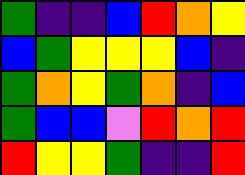[["green", "indigo", "indigo", "blue", "red", "orange", "yellow"], ["blue", "green", "yellow", "yellow", "yellow", "blue", "indigo"], ["green", "orange", "yellow", "green", "orange", "indigo", "blue"], ["green", "blue", "blue", "violet", "red", "orange", "red"], ["red", "yellow", "yellow", "green", "indigo", "indigo", "red"]]